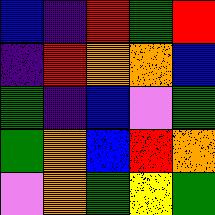[["blue", "indigo", "red", "green", "red"], ["indigo", "red", "orange", "orange", "blue"], ["green", "indigo", "blue", "violet", "green"], ["green", "orange", "blue", "red", "orange"], ["violet", "orange", "green", "yellow", "green"]]